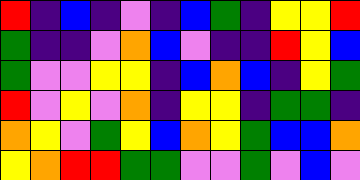[["red", "indigo", "blue", "indigo", "violet", "indigo", "blue", "green", "indigo", "yellow", "yellow", "red"], ["green", "indigo", "indigo", "violet", "orange", "blue", "violet", "indigo", "indigo", "red", "yellow", "blue"], ["green", "violet", "violet", "yellow", "yellow", "indigo", "blue", "orange", "blue", "indigo", "yellow", "green"], ["red", "violet", "yellow", "violet", "orange", "indigo", "yellow", "yellow", "indigo", "green", "green", "indigo"], ["orange", "yellow", "violet", "green", "yellow", "blue", "orange", "yellow", "green", "blue", "blue", "orange"], ["yellow", "orange", "red", "red", "green", "green", "violet", "violet", "green", "violet", "blue", "violet"]]